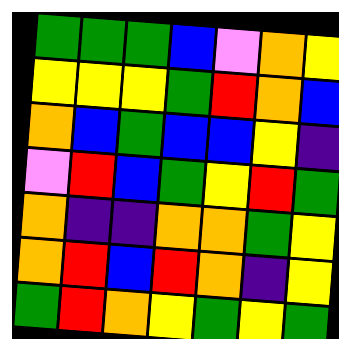[["green", "green", "green", "blue", "violet", "orange", "yellow"], ["yellow", "yellow", "yellow", "green", "red", "orange", "blue"], ["orange", "blue", "green", "blue", "blue", "yellow", "indigo"], ["violet", "red", "blue", "green", "yellow", "red", "green"], ["orange", "indigo", "indigo", "orange", "orange", "green", "yellow"], ["orange", "red", "blue", "red", "orange", "indigo", "yellow"], ["green", "red", "orange", "yellow", "green", "yellow", "green"]]